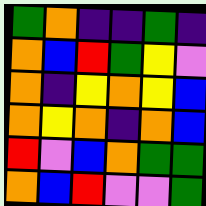[["green", "orange", "indigo", "indigo", "green", "indigo"], ["orange", "blue", "red", "green", "yellow", "violet"], ["orange", "indigo", "yellow", "orange", "yellow", "blue"], ["orange", "yellow", "orange", "indigo", "orange", "blue"], ["red", "violet", "blue", "orange", "green", "green"], ["orange", "blue", "red", "violet", "violet", "green"]]